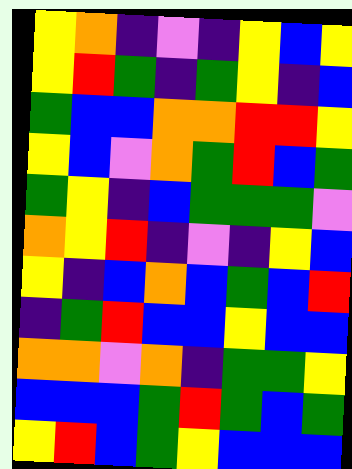[["yellow", "orange", "indigo", "violet", "indigo", "yellow", "blue", "yellow"], ["yellow", "red", "green", "indigo", "green", "yellow", "indigo", "blue"], ["green", "blue", "blue", "orange", "orange", "red", "red", "yellow"], ["yellow", "blue", "violet", "orange", "green", "red", "blue", "green"], ["green", "yellow", "indigo", "blue", "green", "green", "green", "violet"], ["orange", "yellow", "red", "indigo", "violet", "indigo", "yellow", "blue"], ["yellow", "indigo", "blue", "orange", "blue", "green", "blue", "red"], ["indigo", "green", "red", "blue", "blue", "yellow", "blue", "blue"], ["orange", "orange", "violet", "orange", "indigo", "green", "green", "yellow"], ["blue", "blue", "blue", "green", "red", "green", "blue", "green"], ["yellow", "red", "blue", "green", "yellow", "blue", "blue", "blue"]]